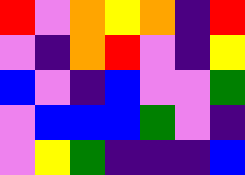[["red", "violet", "orange", "yellow", "orange", "indigo", "red"], ["violet", "indigo", "orange", "red", "violet", "indigo", "yellow"], ["blue", "violet", "indigo", "blue", "violet", "violet", "green"], ["violet", "blue", "blue", "blue", "green", "violet", "indigo"], ["violet", "yellow", "green", "indigo", "indigo", "indigo", "blue"]]